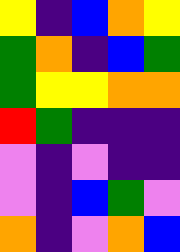[["yellow", "indigo", "blue", "orange", "yellow"], ["green", "orange", "indigo", "blue", "green"], ["green", "yellow", "yellow", "orange", "orange"], ["red", "green", "indigo", "indigo", "indigo"], ["violet", "indigo", "violet", "indigo", "indigo"], ["violet", "indigo", "blue", "green", "violet"], ["orange", "indigo", "violet", "orange", "blue"]]